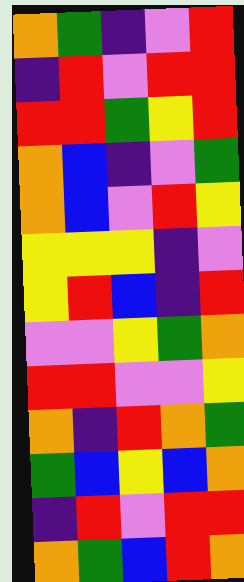[["orange", "green", "indigo", "violet", "red"], ["indigo", "red", "violet", "red", "red"], ["red", "red", "green", "yellow", "red"], ["orange", "blue", "indigo", "violet", "green"], ["orange", "blue", "violet", "red", "yellow"], ["yellow", "yellow", "yellow", "indigo", "violet"], ["yellow", "red", "blue", "indigo", "red"], ["violet", "violet", "yellow", "green", "orange"], ["red", "red", "violet", "violet", "yellow"], ["orange", "indigo", "red", "orange", "green"], ["green", "blue", "yellow", "blue", "orange"], ["indigo", "red", "violet", "red", "red"], ["orange", "green", "blue", "red", "orange"]]